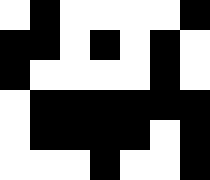[["white", "black", "white", "white", "white", "white", "black"], ["black", "black", "white", "black", "white", "black", "white"], ["black", "white", "white", "white", "white", "black", "white"], ["white", "black", "black", "black", "black", "black", "black"], ["white", "black", "black", "black", "black", "white", "black"], ["white", "white", "white", "black", "white", "white", "black"]]